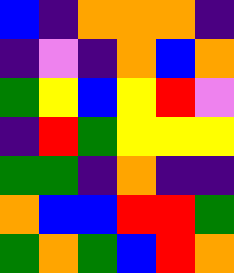[["blue", "indigo", "orange", "orange", "orange", "indigo"], ["indigo", "violet", "indigo", "orange", "blue", "orange"], ["green", "yellow", "blue", "yellow", "red", "violet"], ["indigo", "red", "green", "yellow", "yellow", "yellow"], ["green", "green", "indigo", "orange", "indigo", "indigo"], ["orange", "blue", "blue", "red", "red", "green"], ["green", "orange", "green", "blue", "red", "orange"]]